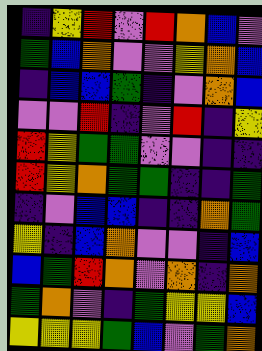[["indigo", "yellow", "red", "violet", "red", "orange", "blue", "violet"], ["green", "blue", "orange", "violet", "violet", "yellow", "orange", "blue"], ["indigo", "blue", "blue", "green", "indigo", "violet", "orange", "blue"], ["violet", "violet", "red", "indigo", "violet", "red", "indigo", "yellow"], ["red", "yellow", "green", "green", "violet", "violet", "indigo", "indigo"], ["red", "yellow", "orange", "green", "green", "indigo", "indigo", "green"], ["indigo", "violet", "blue", "blue", "indigo", "indigo", "orange", "green"], ["yellow", "indigo", "blue", "orange", "violet", "violet", "indigo", "blue"], ["blue", "green", "red", "orange", "violet", "orange", "indigo", "orange"], ["green", "orange", "violet", "indigo", "green", "yellow", "yellow", "blue"], ["yellow", "yellow", "yellow", "green", "blue", "violet", "green", "orange"]]